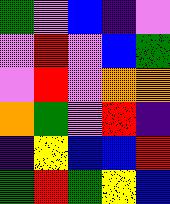[["green", "violet", "blue", "indigo", "violet"], ["violet", "red", "violet", "blue", "green"], ["violet", "red", "violet", "orange", "orange"], ["orange", "green", "violet", "red", "indigo"], ["indigo", "yellow", "blue", "blue", "red"], ["green", "red", "green", "yellow", "blue"]]